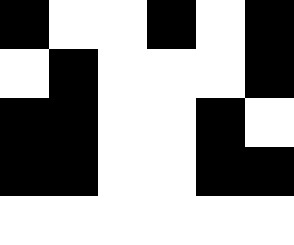[["black", "white", "white", "black", "white", "black"], ["white", "black", "white", "white", "white", "black"], ["black", "black", "white", "white", "black", "white"], ["black", "black", "white", "white", "black", "black"], ["white", "white", "white", "white", "white", "white"]]